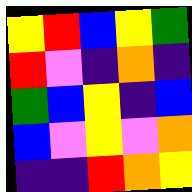[["yellow", "red", "blue", "yellow", "green"], ["red", "violet", "indigo", "orange", "indigo"], ["green", "blue", "yellow", "indigo", "blue"], ["blue", "violet", "yellow", "violet", "orange"], ["indigo", "indigo", "red", "orange", "yellow"]]